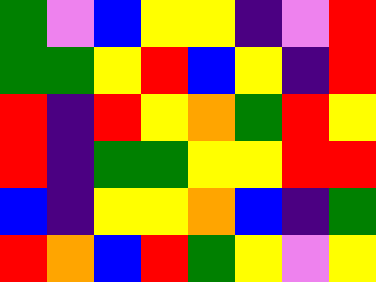[["green", "violet", "blue", "yellow", "yellow", "indigo", "violet", "red"], ["green", "green", "yellow", "red", "blue", "yellow", "indigo", "red"], ["red", "indigo", "red", "yellow", "orange", "green", "red", "yellow"], ["red", "indigo", "green", "green", "yellow", "yellow", "red", "red"], ["blue", "indigo", "yellow", "yellow", "orange", "blue", "indigo", "green"], ["red", "orange", "blue", "red", "green", "yellow", "violet", "yellow"]]